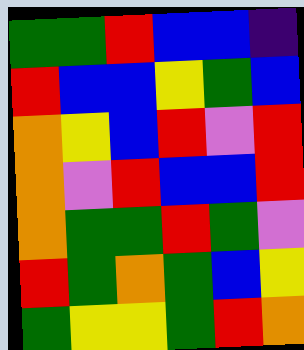[["green", "green", "red", "blue", "blue", "indigo"], ["red", "blue", "blue", "yellow", "green", "blue"], ["orange", "yellow", "blue", "red", "violet", "red"], ["orange", "violet", "red", "blue", "blue", "red"], ["orange", "green", "green", "red", "green", "violet"], ["red", "green", "orange", "green", "blue", "yellow"], ["green", "yellow", "yellow", "green", "red", "orange"]]